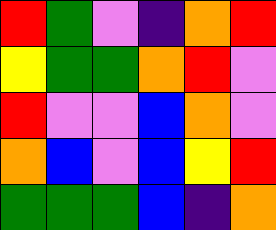[["red", "green", "violet", "indigo", "orange", "red"], ["yellow", "green", "green", "orange", "red", "violet"], ["red", "violet", "violet", "blue", "orange", "violet"], ["orange", "blue", "violet", "blue", "yellow", "red"], ["green", "green", "green", "blue", "indigo", "orange"]]